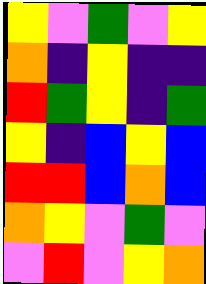[["yellow", "violet", "green", "violet", "yellow"], ["orange", "indigo", "yellow", "indigo", "indigo"], ["red", "green", "yellow", "indigo", "green"], ["yellow", "indigo", "blue", "yellow", "blue"], ["red", "red", "blue", "orange", "blue"], ["orange", "yellow", "violet", "green", "violet"], ["violet", "red", "violet", "yellow", "orange"]]